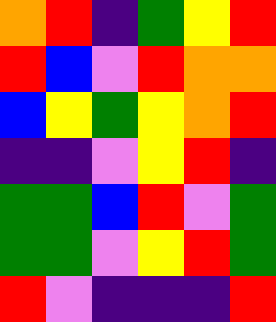[["orange", "red", "indigo", "green", "yellow", "red"], ["red", "blue", "violet", "red", "orange", "orange"], ["blue", "yellow", "green", "yellow", "orange", "red"], ["indigo", "indigo", "violet", "yellow", "red", "indigo"], ["green", "green", "blue", "red", "violet", "green"], ["green", "green", "violet", "yellow", "red", "green"], ["red", "violet", "indigo", "indigo", "indigo", "red"]]